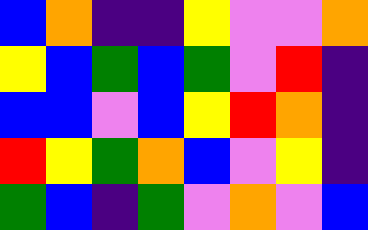[["blue", "orange", "indigo", "indigo", "yellow", "violet", "violet", "orange"], ["yellow", "blue", "green", "blue", "green", "violet", "red", "indigo"], ["blue", "blue", "violet", "blue", "yellow", "red", "orange", "indigo"], ["red", "yellow", "green", "orange", "blue", "violet", "yellow", "indigo"], ["green", "blue", "indigo", "green", "violet", "orange", "violet", "blue"]]